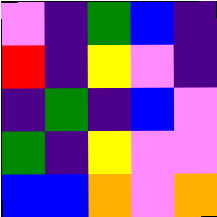[["violet", "indigo", "green", "blue", "indigo"], ["red", "indigo", "yellow", "violet", "indigo"], ["indigo", "green", "indigo", "blue", "violet"], ["green", "indigo", "yellow", "violet", "violet"], ["blue", "blue", "orange", "violet", "orange"]]